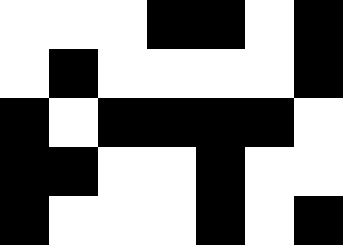[["white", "white", "white", "black", "black", "white", "black"], ["white", "black", "white", "white", "white", "white", "black"], ["black", "white", "black", "black", "black", "black", "white"], ["black", "black", "white", "white", "black", "white", "white"], ["black", "white", "white", "white", "black", "white", "black"]]